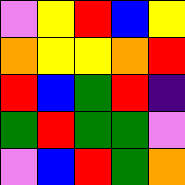[["violet", "yellow", "red", "blue", "yellow"], ["orange", "yellow", "yellow", "orange", "red"], ["red", "blue", "green", "red", "indigo"], ["green", "red", "green", "green", "violet"], ["violet", "blue", "red", "green", "orange"]]